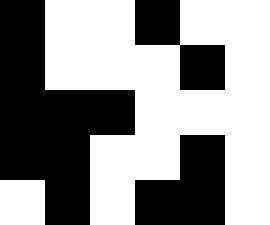[["black", "white", "white", "black", "white", "white"], ["black", "white", "white", "white", "black", "white"], ["black", "black", "black", "white", "white", "white"], ["black", "black", "white", "white", "black", "white"], ["white", "black", "white", "black", "black", "white"]]